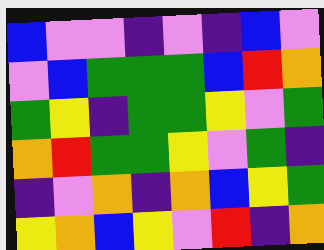[["blue", "violet", "violet", "indigo", "violet", "indigo", "blue", "violet"], ["violet", "blue", "green", "green", "green", "blue", "red", "orange"], ["green", "yellow", "indigo", "green", "green", "yellow", "violet", "green"], ["orange", "red", "green", "green", "yellow", "violet", "green", "indigo"], ["indigo", "violet", "orange", "indigo", "orange", "blue", "yellow", "green"], ["yellow", "orange", "blue", "yellow", "violet", "red", "indigo", "orange"]]